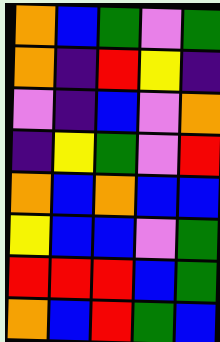[["orange", "blue", "green", "violet", "green"], ["orange", "indigo", "red", "yellow", "indigo"], ["violet", "indigo", "blue", "violet", "orange"], ["indigo", "yellow", "green", "violet", "red"], ["orange", "blue", "orange", "blue", "blue"], ["yellow", "blue", "blue", "violet", "green"], ["red", "red", "red", "blue", "green"], ["orange", "blue", "red", "green", "blue"]]